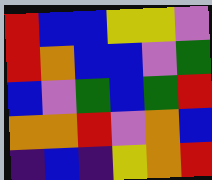[["red", "blue", "blue", "yellow", "yellow", "violet"], ["red", "orange", "blue", "blue", "violet", "green"], ["blue", "violet", "green", "blue", "green", "red"], ["orange", "orange", "red", "violet", "orange", "blue"], ["indigo", "blue", "indigo", "yellow", "orange", "red"]]